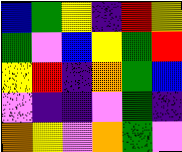[["blue", "green", "yellow", "indigo", "red", "yellow"], ["green", "violet", "blue", "yellow", "green", "red"], ["yellow", "red", "indigo", "orange", "green", "blue"], ["violet", "indigo", "indigo", "violet", "green", "indigo"], ["orange", "yellow", "violet", "orange", "green", "violet"]]